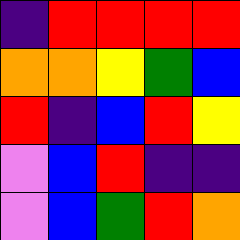[["indigo", "red", "red", "red", "red"], ["orange", "orange", "yellow", "green", "blue"], ["red", "indigo", "blue", "red", "yellow"], ["violet", "blue", "red", "indigo", "indigo"], ["violet", "blue", "green", "red", "orange"]]